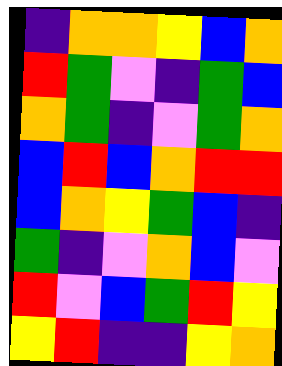[["indigo", "orange", "orange", "yellow", "blue", "orange"], ["red", "green", "violet", "indigo", "green", "blue"], ["orange", "green", "indigo", "violet", "green", "orange"], ["blue", "red", "blue", "orange", "red", "red"], ["blue", "orange", "yellow", "green", "blue", "indigo"], ["green", "indigo", "violet", "orange", "blue", "violet"], ["red", "violet", "blue", "green", "red", "yellow"], ["yellow", "red", "indigo", "indigo", "yellow", "orange"]]